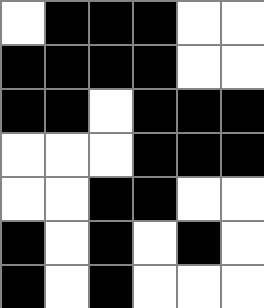[["white", "black", "black", "black", "white", "white"], ["black", "black", "black", "black", "white", "white"], ["black", "black", "white", "black", "black", "black"], ["white", "white", "white", "black", "black", "black"], ["white", "white", "black", "black", "white", "white"], ["black", "white", "black", "white", "black", "white"], ["black", "white", "black", "white", "white", "white"]]